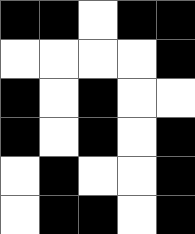[["black", "black", "white", "black", "black"], ["white", "white", "white", "white", "black"], ["black", "white", "black", "white", "white"], ["black", "white", "black", "white", "black"], ["white", "black", "white", "white", "black"], ["white", "black", "black", "white", "black"]]